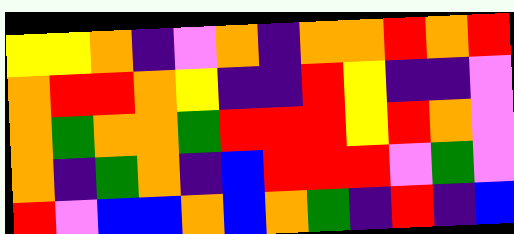[["yellow", "yellow", "orange", "indigo", "violet", "orange", "indigo", "orange", "orange", "red", "orange", "red"], ["orange", "red", "red", "orange", "yellow", "indigo", "indigo", "red", "yellow", "indigo", "indigo", "violet"], ["orange", "green", "orange", "orange", "green", "red", "red", "red", "yellow", "red", "orange", "violet"], ["orange", "indigo", "green", "orange", "indigo", "blue", "red", "red", "red", "violet", "green", "violet"], ["red", "violet", "blue", "blue", "orange", "blue", "orange", "green", "indigo", "red", "indigo", "blue"]]